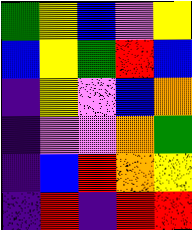[["green", "yellow", "blue", "violet", "yellow"], ["blue", "yellow", "green", "red", "blue"], ["indigo", "yellow", "violet", "blue", "orange"], ["indigo", "violet", "violet", "orange", "green"], ["indigo", "blue", "red", "orange", "yellow"], ["indigo", "red", "indigo", "red", "red"]]